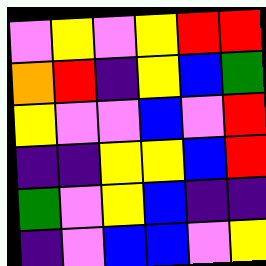[["violet", "yellow", "violet", "yellow", "red", "red"], ["orange", "red", "indigo", "yellow", "blue", "green"], ["yellow", "violet", "violet", "blue", "violet", "red"], ["indigo", "indigo", "yellow", "yellow", "blue", "red"], ["green", "violet", "yellow", "blue", "indigo", "indigo"], ["indigo", "violet", "blue", "blue", "violet", "yellow"]]